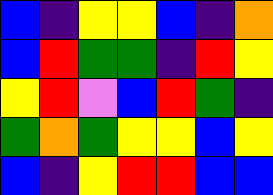[["blue", "indigo", "yellow", "yellow", "blue", "indigo", "orange"], ["blue", "red", "green", "green", "indigo", "red", "yellow"], ["yellow", "red", "violet", "blue", "red", "green", "indigo"], ["green", "orange", "green", "yellow", "yellow", "blue", "yellow"], ["blue", "indigo", "yellow", "red", "red", "blue", "blue"]]